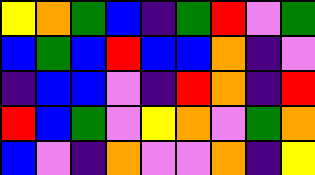[["yellow", "orange", "green", "blue", "indigo", "green", "red", "violet", "green"], ["blue", "green", "blue", "red", "blue", "blue", "orange", "indigo", "violet"], ["indigo", "blue", "blue", "violet", "indigo", "red", "orange", "indigo", "red"], ["red", "blue", "green", "violet", "yellow", "orange", "violet", "green", "orange"], ["blue", "violet", "indigo", "orange", "violet", "violet", "orange", "indigo", "yellow"]]